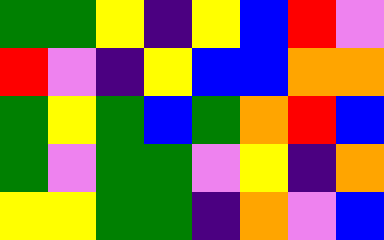[["green", "green", "yellow", "indigo", "yellow", "blue", "red", "violet"], ["red", "violet", "indigo", "yellow", "blue", "blue", "orange", "orange"], ["green", "yellow", "green", "blue", "green", "orange", "red", "blue"], ["green", "violet", "green", "green", "violet", "yellow", "indigo", "orange"], ["yellow", "yellow", "green", "green", "indigo", "orange", "violet", "blue"]]